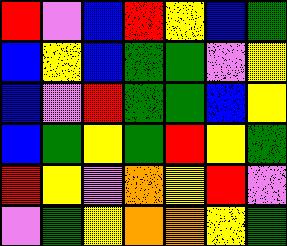[["red", "violet", "blue", "red", "yellow", "blue", "green"], ["blue", "yellow", "blue", "green", "green", "violet", "yellow"], ["blue", "violet", "red", "green", "green", "blue", "yellow"], ["blue", "green", "yellow", "green", "red", "yellow", "green"], ["red", "yellow", "violet", "orange", "yellow", "red", "violet"], ["violet", "green", "yellow", "orange", "orange", "yellow", "green"]]